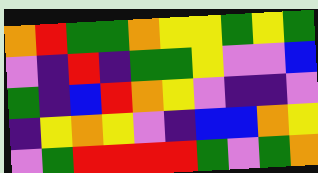[["orange", "red", "green", "green", "orange", "yellow", "yellow", "green", "yellow", "green"], ["violet", "indigo", "red", "indigo", "green", "green", "yellow", "violet", "violet", "blue"], ["green", "indigo", "blue", "red", "orange", "yellow", "violet", "indigo", "indigo", "violet"], ["indigo", "yellow", "orange", "yellow", "violet", "indigo", "blue", "blue", "orange", "yellow"], ["violet", "green", "red", "red", "red", "red", "green", "violet", "green", "orange"]]